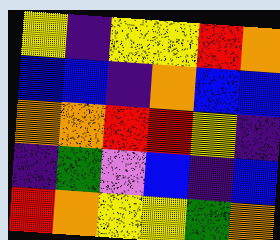[["yellow", "indigo", "yellow", "yellow", "red", "orange"], ["blue", "blue", "indigo", "orange", "blue", "blue"], ["orange", "orange", "red", "red", "yellow", "indigo"], ["indigo", "green", "violet", "blue", "indigo", "blue"], ["red", "orange", "yellow", "yellow", "green", "orange"]]